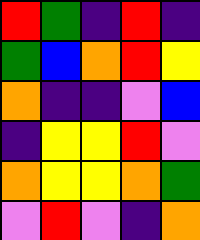[["red", "green", "indigo", "red", "indigo"], ["green", "blue", "orange", "red", "yellow"], ["orange", "indigo", "indigo", "violet", "blue"], ["indigo", "yellow", "yellow", "red", "violet"], ["orange", "yellow", "yellow", "orange", "green"], ["violet", "red", "violet", "indigo", "orange"]]